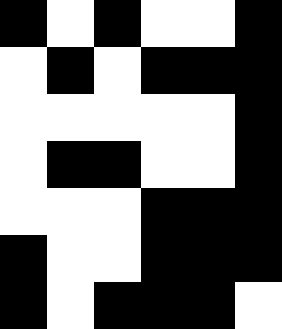[["black", "white", "black", "white", "white", "black"], ["white", "black", "white", "black", "black", "black"], ["white", "white", "white", "white", "white", "black"], ["white", "black", "black", "white", "white", "black"], ["white", "white", "white", "black", "black", "black"], ["black", "white", "white", "black", "black", "black"], ["black", "white", "black", "black", "black", "white"]]